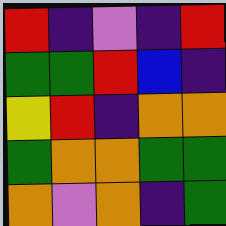[["red", "indigo", "violet", "indigo", "red"], ["green", "green", "red", "blue", "indigo"], ["yellow", "red", "indigo", "orange", "orange"], ["green", "orange", "orange", "green", "green"], ["orange", "violet", "orange", "indigo", "green"]]